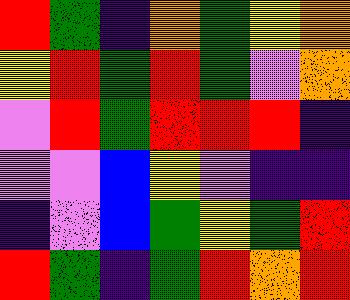[["red", "green", "indigo", "orange", "green", "yellow", "orange"], ["yellow", "red", "green", "red", "green", "violet", "orange"], ["violet", "red", "green", "red", "red", "red", "indigo"], ["violet", "violet", "blue", "yellow", "violet", "indigo", "indigo"], ["indigo", "violet", "blue", "green", "yellow", "green", "red"], ["red", "green", "indigo", "green", "red", "orange", "red"]]